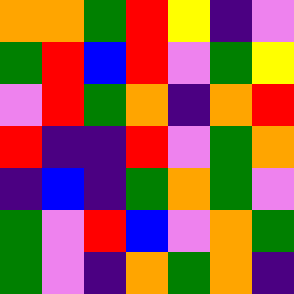[["orange", "orange", "green", "red", "yellow", "indigo", "violet"], ["green", "red", "blue", "red", "violet", "green", "yellow"], ["violet", "red", "green", "orange", "indigo", "orange", "red"], ["red", "indigo", "indigo", "red", "violet", "green", "orange"], ["indigo", "blue", "indigo", "green", "orange", "green", "violet"], ["green", "violet", "red", "blue", "violet", "orange", "green"], ["green", "violet", "indigo", "orange", "green", "orange", "indigo"]]